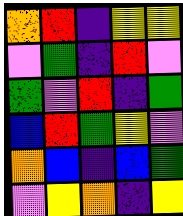[["orange", "red", "indigo", "yellow", "yellow"], ["violet", "green", "indigo", "red", "violet"], ["green", "violet", "red", "indigo", "green"], ["blue", "red", "green", "yellow", "violet"], ["orange", "blue", "indigo", "blue", "green"], ["violet", "yellow", "orange", "indigo", "yellow"]]